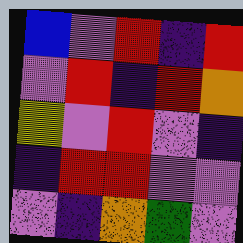[["blue", "violet", "red", "indigo", "red"], ["violet", "red", "indigo", "red", "orange"], ["yellow", "violet", "red", "violet", "indigo"], ["indigo", "red", "red", "violet", "violet"], ["violet", "indigo", "orange", "green", "violet"]]